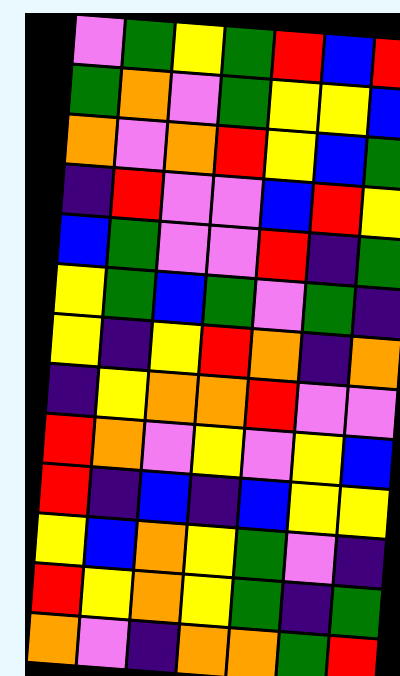[["violet", "green", "yellow", "green", "red", "blue", "red"], ["green", "orange", "violet", "green", "yellow", "yellow", "blue"], ["orange", "violet", "orange", "red", "yellow", "blue", "green"], ["indigo", "red", "violet", "violet", "blue", "red", "yellow"], ["blue", "green", "violet", "violet", "red", "indigo", "green"], ["yellow", "green", "blue", "green", "violet", "green", "indigo"], ["yellow", "indigo", "yellow", "red", "orange", "indigo", "orange"], ["indigo", "yellow", "orange", "orange", "red", "violet", "violet"], ["red", "orange", "violet", "yellow", "violet", "yellow", "blue"], ["red", "indigo", "blue", "indigo", "blue", "yellow", "yellow"], ["yellow", "blue", "orange", "yellow", "green", "violet", "indigo"], ["red", "yellow", "orange", "yellow", "green", "indigo", "green"], ["orange", "violet", "indigo", "orange", "orange", "green", "red"]]